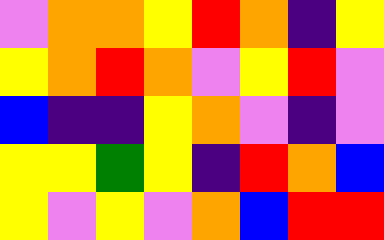[["violet", "orange", "orange", "yellow", "red", "orange", "indigo", "yellow"], ["yellow", "orange", "red", "orange", "violet", "yellow", "red", "violet"], ["blue", "indigo", "indigo", "yellow", "orange", "violet", "indigo", "violet"], ["yellow", "yellow", "green", "yellow", "indigo", "red", "orange", "blue"], ["yellow", "violet", "yellow", "violet", "orange", "blue", "red", "red"]]